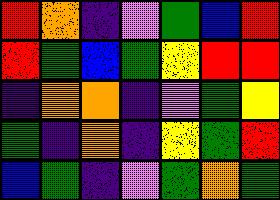[["red", "orange", "indigo", "violet", "green", "blue", "red"], ["red", "green", "blue", "green", "yellow", "red", "red"], ["indigo", "orange", "orange", "indigo", "violet", "green", "yellow"], ["green", "indigo", "orange", "indigo", "yellow", "green", "red"], ["blue", "green", "indigo", "violet", "green", "orange", "green"]]